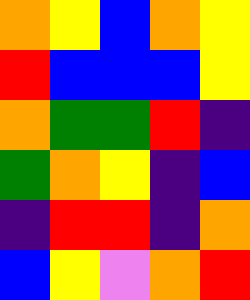[["orange", "yellow", "blue", "orange", "yellow"], ["red", "blue", "blue", "blue", "yellow"], ["orange", "green", "green", "red", "indigo"], ["green", "orange", "yellow", "indigo", "blue"], ["indigo", "red", "red", "indigo", "orange"], ["blue", "yellow", "violet", "orange", "red"]]